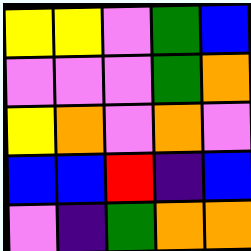[["yellow", "yellow", "violet", "green", "blue"], ["violet", "violet", "violet", "green", "orange"], ["yellow", "orange", "violet", "orange", "violet"], ["blue", "blue", "red", "indigo", "blue"], ["violet", "indigo", "green", "orange", "orange"]]